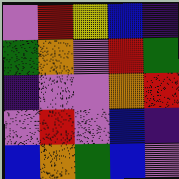[["violet", "red", "yellow", "blue", "indigo"], ["green", "orange", "violet", "red", "green"], ["indigo", "violet", "violet", "orange", "red"], ["violet", "red", "violet", "blue", "indigo"], ["blue", "orange", "green", "blue", "violet"]]